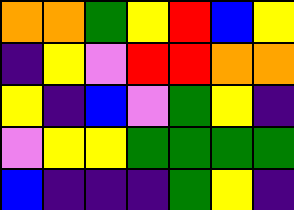[["orange", "orange", "green", "yellow", "red", "blue", "yellow"], ["indigo", "yellow", "violet", "red", "red", "orange", "orange"], ["yellow", "indigo", "blue", "violet", "green", "yellow", "indigo"], ["violet", "yellow", "yellow", "green", "green", "green", "green"], ["blue", "indigo", "indigo", "indigo", "green", "yellow", "indigo"]]